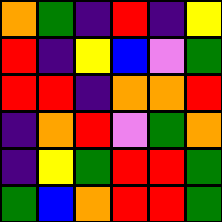[["orange", "green", "indigo", "red", "indigo", "yellow"], ["red", "indigo", "yellow", "blue", "violet", "green"], ["red", "red", "indigo", "orange", "orange", "red"], ["indigo", "orange", "red", "violet", "green", "orange"], ["indigo", "yellow", "green", "red", "red", "green"], ["green", "blue", "orange", "red", "red", "green"]]